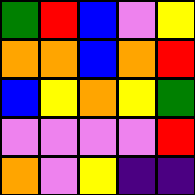[["green", "red", "blue", "violet", "yellow"], ["orange", "orange", "blue", "orange", "red"], ["blue", "yellow", "orange", "yellow", "green"], ["violet", "violet", "violet", "violet", "red"], ["orange", "violet", "yellow", "indigo", "indigo"]]